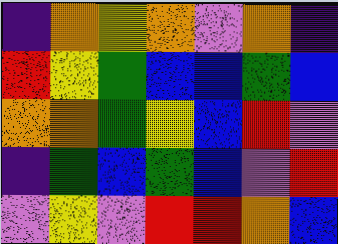[["indigo", "orange", "yellow", "orange", "violet", "orange", "indigo"], ["red", "yellow", "green", "blue", "blue", "green", "blue"], ["orange", "orange", "green", "yellow", "blue", "red", "violet"], ["indigo", "green", "blue", "green", "blue", "violet", "red"], ["violet", "yellow", "violet", "red", "red", "orange", "blue"]]